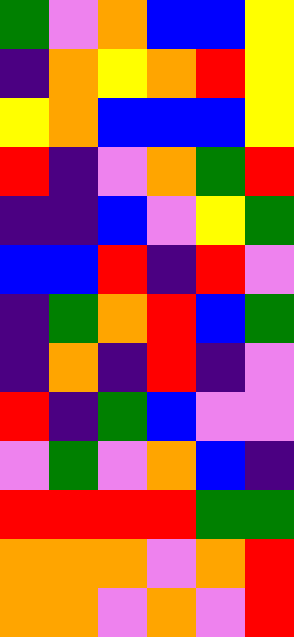[["green", "violet", "orange", "blue", "blue", "yellow"], ["indigo", "orange", "yellow", "orange", "red", "yellow"], ["yellow", "orange", "blue", "blue", "blue", "yellow"], ["red", "indigo", "violet", "orange", "green", "red"], ["indigo", "indigo", "blue", "violet", "yellow", "green"], ["blue", "blue", "red", "indigo", "red", "violet"], ["indigo", "green", "orange", "red", "blue", "green"], ["indigo", "orange", "indigo", "red", "indigo", "violet"], ["red", "indigo", "green", "blue", "violet", "violet"], ["violet", "green", "violet", "orange", "blue", "indigo"], ["red", "red", "red", "red", "green", "green"], ["orange", "orange", "orange", "violet", "orange", "red"], ["orange", "orange", "violet", "orange", "violet", "red"]]